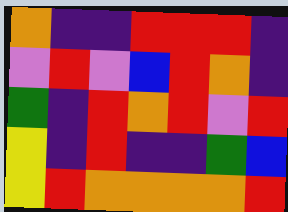[["orange", "indigo", "indigo", "red", "red", "red", "indigo"], ["violet", "red", "violet", "blue", "red", "orange", "indigo"], ["green", "indigo", "red", "orange", "red", "violet", "red"], ["yellow", "indigo", "red", "indigo", "indigo", "green", "blue"], ["yellow", "red", "orange", "orange", "orange", "orange", "red"]]